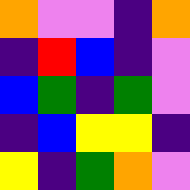[["orange", "violet", "violet", "indigo", "orange"], ["indigo", "red", "blue", "indigo", "violet"], ["blue", "green", "indigo", "green", "violet"], ["indigo", "blue", "yellow", "yellow", "indigo"], ["yellow", "indigo", "green", "orange", "violet"]]